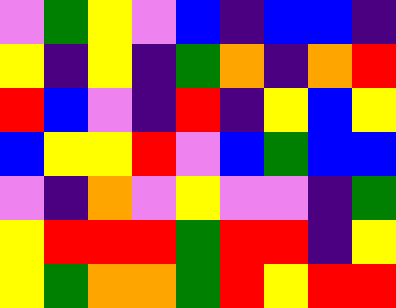[["violet", "green", "yellow", "violet", "blue", "indigo", "blue", "blue", "indigo"], ["yellow", "indigo", "yellow", "indigo", "green", "orange", "indigo", "orange", "red"], ["red", "blue", "violet", "indigo", "red", "indigo", "yellow", "blue", "yellow"], ["blue", "yellow", "yellow", "red", "violet", "blue", "green", "blue", "blue"], ["violet", "indigo", "orange", "violet", "yellow", "violet", "violet", "indigo", "green"], ["yellow", "red", "red", "red", "green", "red", "red", "indigo", "yellow"], ["yellow", "green", "orange", "orange", "green", "red", "yellow", "red", "red"]]